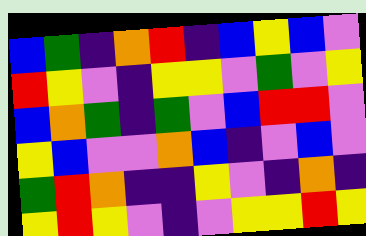[["blue", "green", "indigo", "orange", "red", "indigo", "blue", "yellow", "blue", "violet"], ["red", "yellow", "violet", "indigo", "yellow", "yellow", "violet", "green", "violet", "yellow"], ["blue", "orange", "green", "indigo", "green", "violet", "blue", "red", "red", "violet"], ["yellow", "blue", "violet", "violet", "orange", "blue", "indigo", "violet", "blue", "violet"], ["green", "red", "orange", "indigo", "indigo", "yellow", "violet", "indigo", "orange", "indigo"], ["yellow", "red", "yellow", "violet", "indigo", "violet", "yellow", "yellow", "red", "yellow"]]